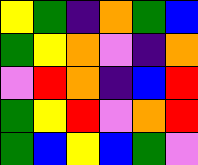[["yellow", "green", "indigo", "orange", "green", "blue"], ["green", "yellow", "orange", "violet", "indigo", "orange"], ["violet", "red", "orange", "indigo", "blue", "red"], ["green", "yellow", "red", "violet", "orange", "red"], ["green", "blue", "yellow", "blue", "green", "violet"]]